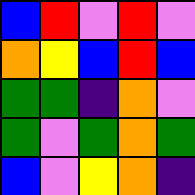[["blue", "red", "violet", "red", "violet"], ["orange", "yellow", "blue", "red", "blue"], ["green", "green", "indigo", "orange", "violet"], ["green", "violet", "green", "orange", "green"], ["blue", "violet", "yellow", "orange", "indigo"]]